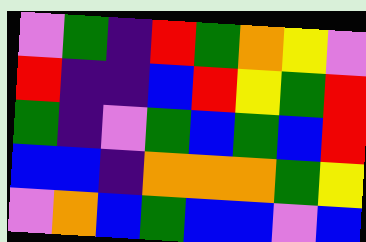[["violet", "green", "indigo", "red", "green", "orange", "yellow", "violet"], ["red", "indigo", "indigo", "blue", "red", "yellow", "green", "red"], ["green", "indigo", "violet", "green", "blue", "green", "blue", "red"], ["blue", "blue", "indigo", "orange", "orange", "orange", "green", "yellow"], ["violet", "orange", "blue", "green", "blue", "blue", "violet", "blue"]]